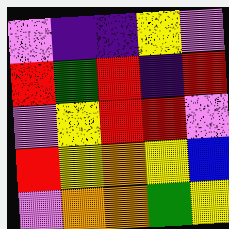[["violet", "indigo", "indigo", "yellow", "violet"], ["red", "green", "red", "indigo", "red"], ["violet", "yellow", "red", "red", "violet"], ["red", "yellow", "orange", "yellow", "blue"], ["violet", "orange", "orange", "green", "yellow"]]